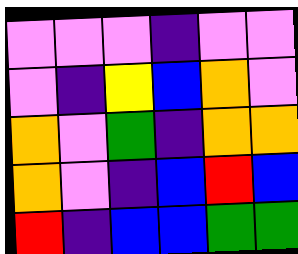[["violet", "violet", "violet", "indigo", "violet", "violet"], ["violet", "indigo", "yellow", "blue", "orange", "violet"], ["orange", "violet", "green", "indigo", "orange", "orange"], ["orange", "violet", "indigo", "blue", "red", "blue"], ["red", "indigo", "blue", "blue", "green", "green"]]